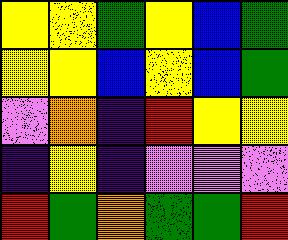[["yellow", "yellow", "green", "yellow", "blue", "green"], ["yellow", "yellow", "blue", "yellow", "blue", "green"], ["violet", "orange", "indigo", "red", "yellow", "yellow"], ["indigo", "yellow", "indigo", "violet", "violet", "violet"], ["red", "green", "orange", "green", "green", "red"]]